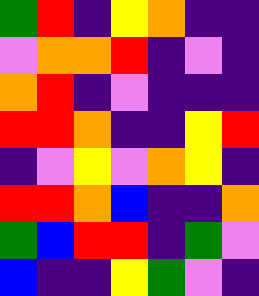[["green", "red", "indigo", "yellow", "orange", "indigo", "indigo"], ["violet", "orange", "orange", "red", "indigo", "violet", "indigo"], ["orange", "red", "indigo", "violet", "indigo", "indigo", "indigo"], ["red", "red", "orange", "indigo", "indigo", "yellow", "red"], ["indigo", "violet", "yellow", "violet", "orange", "yellow", "indigo"], ["red", "red", "orange", "blue", "indigo", "indigo", "orange"], ["green", "blue", "red", "red", "indigo", "green", "violet"], ["blue", "indigo", "indigo", "yellow", "green", "violet", "indigo"]]